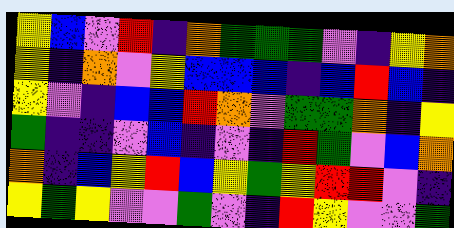[["yellow", "blue", "violet", "red", "indigo", "orange", "green", "green", "green", "violet", "indigo", "yellow", "orange"], ["yellow", "indigo", "orange", "violet", "yellow", "blue", "blue", "blue", "indigo", "blue", "red", "blue", "indigo"], ["yellow", "violet", "indigo", "blue", "blue", "red", "orange", "violet", "green", "green", "orange", "indigo", "yellow"], ["green", "indigo", "indigo", "violet", "blue", "indigo", "violet", "indigo", "red", "green", "violet", "blue", "orange"], ["orange", "indigo", "blue", "yellow", "red", "blue", "yellow", "green", "yellow", "red", "red", "violet", "indigo"], ["yellow", "green", "yellow", "violet", "violet", "green", "violet", "indigo", "red", "yellow", "violet", "violet", "green"]]